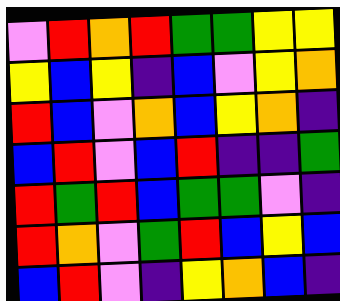[["violet", "red", "orange", "red", "green", "green", "yellow", "yellow"], ["yellow", "blue", "yellow", "indigo", "blue", "violet", "yellow", "orange"], ["red", "blue", "violet", "orange", "blue", "yellow", "orange", "indigo"], ["blue", "red", "violet", "blue", "red", "indigo", "indigo", "green"], ["red", "green", "red", "blue", "green", "green", "violet", "indigo"], ["red", "orange", "violet", "green", "red", "blue", "yellow", "blue"], ["blue", "red", "violet", "indigo", "yellow", "orange", "blue", "indigo"]]